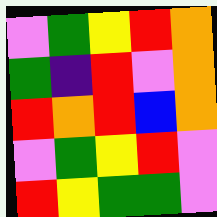[["violet", "green", "yellow", "red", "orange"], ["green", "indigo", "red", "violet", "orange"], ["red", "orange", "red", "blue", "orange"], ["violet", "green", "yellow", "red", "violet"], ["red", "yellow", "green", "green", "violet"]]